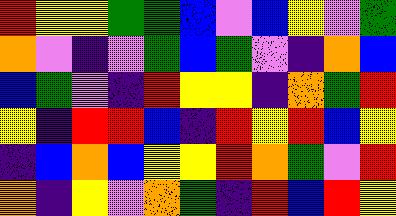[["red", "yellow", "yellow", "green", "green", "blue", "violet", "blue", "yellow", "violet", "green"], ["orange", "violet", "indigo", "violet", "green", "blue", "green", "violet", "indigo", "orange", "blue"], ["blue", "green", "violet", "indigo", "red", "yellow", "yellow", "indigo", "orange", "green", "red"], ["yellow", "indigo", "red", "red", "blue", "indigo", "red", "yellow", "red", "blue", "yellow"], ["indigo", "blue", "orange", "blue", "yellow", "yellow", "red", "orange", "green", "violet", "red"], ["orange", "indigo", "yellow", "violet", "orange", "green", "indigo", "red", "blue", "red", "yellow"]]